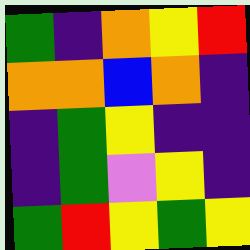[["green", "indigo", "orange", "yellow", "red"], ["orange", "orange", "blue", "orange", "indigo"], ["indigo", "green", "yellow", "indigo", "indigo"], ["indigo", "green", "violet", "yellow", "indigo"], ["green", "red", "yellow", "green", "yellow"]]